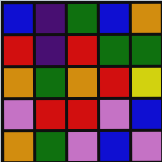[["blue", "indigo", "green", "blue", "orange"], ["red", "indigo", "red", "green", "green"], ["orange", "green", "orange", "red", "yellow"], ["violet", "red", "red", "violet", "blue"], ["orange", "green", "violet", "blue", "violet"]]